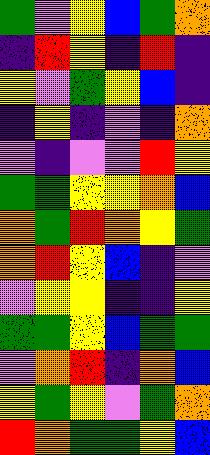[["green", "violet", "yellow", "blue", "green", "orange"], ["indigo", "red", "yellow", "indigo", "red", "indigo"], ["yellow", "violet", "green", "yellow", "blue", "indigo"], ["indigo", "yellow", "indigo", "violet", "indigo", "orange"], ["violet", "indigo", "violet", "violet", "red", "yellow"], ["green", "green", "yellow", "yellow", "orange", "blue"], ["orange", "green", "red", "orange", "yellow", "green"], ["orange", "red", "yellow", "blue", "indigo", "violet"], ["violet", "yellow", "yellow", "indigo", "indigo", "yellow"], ["green", "green", "yellow", "blue", "green", "green"], ["violet", "orange", "red", "indigo", "orange", "blue"], ["yellow", "green", "yellow", "violet", "green", "orange"], ["red", "orange", "green", "green", "yellow", "blue"]]